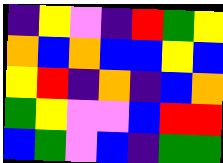[["indigo", "yellow", "violet", "indigo", "red", "green", "yellow"], ["orange", "blue", "orange", "blue", "blue", "yellow", "blue"], ["yellow", "red", "indigo", "orange", "indigo", "blue", "orange"], ["green", "yellow", "violet", "violet", "blue", "red", "red"], ["blue", "green", "violet", "blue", "indigo", "green", "green"]]